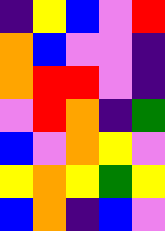[["indigo", "yellow", "blue", "violet", "red"], ["orange", "blue", "violet", "violet", "indigo"], ["orange", "red", "red", "violet", "indigo"], ["violet", "red", "orange", "indigo", "green"], ["blue", "violet", "orange", "yellow", "violet"], ["yellow", "orange", "yellow", "green", "yellow"], ["blue", "orange", "indigo", "blue", "violet"]]